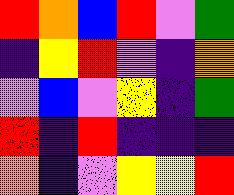[["red", "orange", "blue", "red", "violet", "green"], ["indigo", "yellow", "red", "violet", "indigo", "orange"], ["violet", "blue", "violet", "yellow", "indigo", "green"], ["red", "indigo", "red", "indigo", "indigo", "indigo"], ["orange", "indigo", "violet", "yellow", "yellow", "red"]]